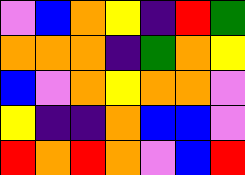[["violet", "blue", "orange", "yellow", "indigo", "red", "green"], ["orange", "orange", "orange", "indigo", "green", "orange", "yellow"], ["blue", "violet", "orange", "yellow", "orange", "orange", "violet"], ["yellow", "indigo", "indigo", "orange", "blue", "blue", "violet"], ["red", "orange", "red", "orange", "violet", "blue", "red"]]